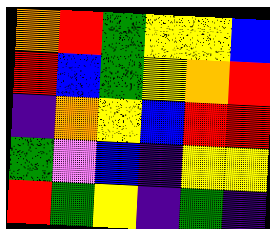[["orange", "red", "green", "yellow", "yellow", "blue"], ["red", "blue", "green", "yellow", "orange", "red"], ["indigo", "orange", "yellow", "blue", "red", "red"], ["green", "violet", "blue", "indigo", "yellow", "yellow"], ["red", "green", "yellow", "indigo", "green", "indigo"]]